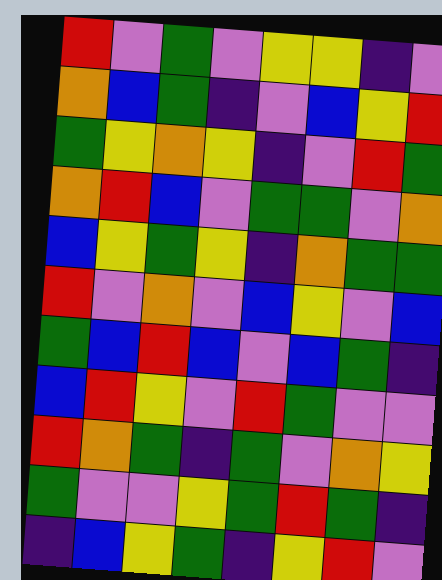[["red", "violet", "green", "violet", "yellow", "yellow", "indigo", "violet"], ["orange", "blue", "green", "indigo", "violet", "blue", "yellow", "red"], ["green", "yellow", "orange", "yellow", "indigo", "violet", "red", "green"], ["orange", "red", "blue", "violet", "green", "green", "violet", "orange"], ["blue", "yellow", "green", "yellow", "indigo", "orange", "green", "green"], ["red", "violet", "orange", "violet", "blue", "yellow", "violet", "blue"], ["green", "blue", "red", "blue", "violet", "blue", "green", "indigo"], ["blue", "red", "yellow", "violet", "red", "green", "violet", "violet"], ["red", "orange", "green", "indigo", "green", "violet", "orange", "yellow"], ["green", "violet", "violet", "yellow", "green", "red", "green", "indigo"], ["indigo", "blue", "yellow", "green", "indigo", "yellow", "red", "violet"]]